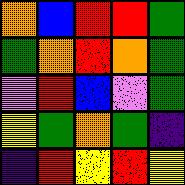[["orange", "blue", "red", "red", "green"], ["green", "orange", "red", "orange", "green"], ["violet", "red", "blue", "violet", "green"], ["yellow", "green", "orange", "green", "indigo"], ["indigo", "red", "yellow", "red", "yellow"]]